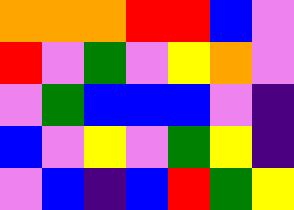[["orange", "orange", "orange", "red", "red", "blue", "violet"], ["red", "violet", "green", "violet", "yellow", "orange", "violet"], ["violet", "green", "blue", "blue", "blue", "violet", "indigo"], ["blue", "violet", "yellow", "violet", "green", "yellow", "indigo"], ["violet", "blue", "indigo", "blue", "red", "green", "yellow"]]